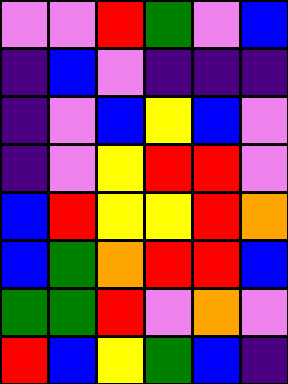[["violet", "violet", "red", "green", "violet", "blue"], ["indigo", "blue", "violet", "indigo", "indigo", "indigo"], ["indigo", "violet", "blue", "yellow", "blue", "violet"], ["indigo", "violet", "yellow", "red", "red", "violet"], ["blue", "red", "yellow", "yellow", "red", "orange"], ["blue", "green", "orange", "red", "red", "blue"], ["green", "green", "red", "violet", "orange", "violet"], ["red", "blue", "yellow", "green", "blue", "indigo"]]